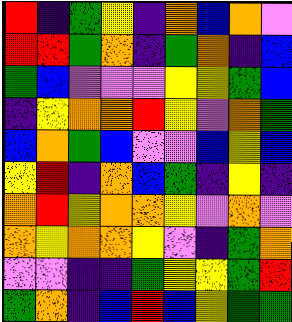[["red", "indigo", "green", "yellow", "indigo", "orange", "blue", "orange", "violet"], ["red", "red", "green", "orange", "indigo", "green", "orange", "indigo", "blue"], ["green", "blue", "violet", "violet", "violet", "yellow", "yellow", "green", "blue"], ["indigo", "yellow", "orange", "orange", "red", "yellow", "violet", "orange", "green"], ["blue", "orange", "green", "blue", "violet", "violet", "blue", "yellow", "blue"], ["yellow", "red", "indigo", "orange", "blue", "green", "indigo", "yellow", "indigo"], ["orange", "red", "yellow", "orange", "orange", "yellow", "violet", "orange", "violet"], ["orange", "yellow", "orange", "orange", "yellow", "violet", "indigo", "green", "orange"], ["violet", "violet", "indigo", "indigo", "green", "yellow", "yellow", "green", "red"], ["green", "orange", "indigo", "blue", "red", "blue", "yellow", "green", "green"]]